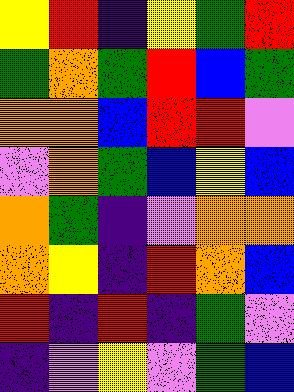[["yellow", "red", "indigo", "yellow", "green", "red"], ["green", "orange", "green", "red", "blue", "green"], ["orange", "orange", "blue", "red", "red", "violet"], ["violet", "orange", "green", "blue", "yellow", "blue"], ["orange", "green", "indigo", "violet", "orange", "orange"], ["orange", "yellow", "indigo", "red", "orange", "blue"], ["red", "indigo", "red", "indigo", "green", "violet"], ["indigo", "violet", "yellow", "violet", "green", "blue"]]